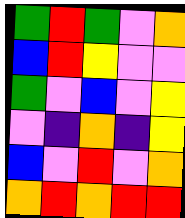[["green", "red", "green", "violet", "orange"], ["blue", "red", "yellow", "violet", "violet"], ["green", "violet", "blue", "violet", "yellow"], ["violet", "indigo", "orange", "indigo", "yellow"], ["blue", "violet", "red", "violet", "orange"], ["orange", "red", "orange", "red", "red"]]